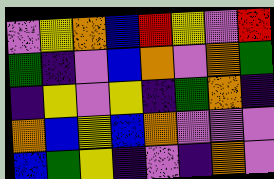[["violet", "yellow", "orange", "blue", "red", "yellow", "violet", "red"], ["green", "indigo", "violet", "blue", "orange", "violet", "orange", "green"], ["indigo", "yellow", "violet", "yellow", "indigo", "green", "orange", "indigo"], ["orange", "blue", "yellow", "blue", "orange", "violet", "violet", "violet"], ["blue", "green", "yellow", "indigo", "violet", "indigo", "orange", "violet"]]